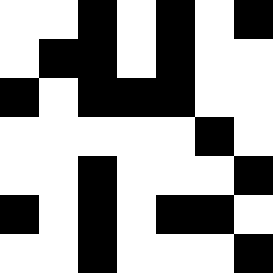[["white", "white", "black", "white", "black", "white", "black"], ["white", "black", "black", "white", "black", "white", "white"], ["black", "white", "black", "black", "black", "white", "white"], ["white", "white", "white", "white", "white", "black", "white"], ["white", "white", "black", "white", "white", "white", "black"], ["black", "white", "black", "white", "black", "black", "white"], ["white", "white", "black", "white", "white", "white", "black"]]